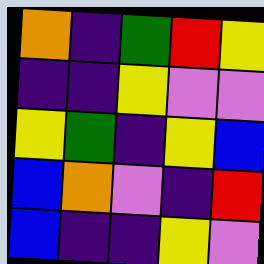[["orange", "indigo", "green", "red", "yellow"], ["indigo", "indigo", "yellow", "violet", "violet"], ["yellow", "green", "indigo", "yellow", "blue"], ["blue", "orange", "violet", "indigo", "red"], ["blue", "indigo", "indigo", "yellow", "violet"]]